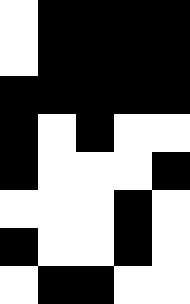[["white", "black", "black", "black", "black"], ["white", "black", "black", "black", "black"], ["black", "black", "black", "black", "black"], ["black", "white", "black", "white", "white"], ["black", "white", "white", "white", "black"], ["white", "white", "white", "black", "white"], ["black", "white", "white", "black", "white"], ["white", "black", "black", "white", "white"]]